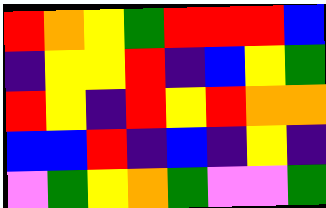[["red", "orange", "yellow", "green", "red", "red", "red", "blue"], ["indigo", "yellow", "yellow", "red", "indigo", "blue", "yellow", "green"], ["red", "yellow", "indigo", "red", "yellow", "red", "orange", "orange"], ["blue", "blue", "red", "indigo", "blue", "indigo", "yellow", "indigo"], ["violet", "green", "yellow", "orange", "green", "violet", "violet", "green"]]